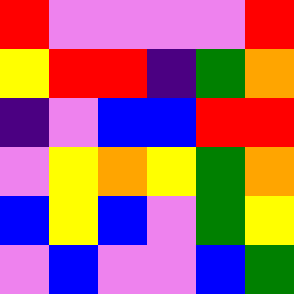[["red", "violet", "violet", "violet", "violet", "red"], ["yellow", "red", "red", "indigo", "green", "orange"], ["indigo", "violet", "blue", "blue", "red", "red"], ["violet", "yellow", "orange", "yellow", "green", "orange"], ["blue", "yellow", "blue", "violet", "green", "yellow"], ["violet", "blue", "violet", "violet", "blue", "green"]]